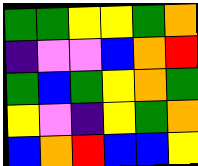[["green", "green", "yellow", "yellow", "green", "orange"], ["indigo", "violet", "violet", "blue", "orange", "red"], ["green", "blue", "green", "yellow", "orange", "green"], ["yellow", "violet", "indigo", "yellow", "green", "orange"], ["blue", "orange", "red", "blue", "blue", "yellow"]]